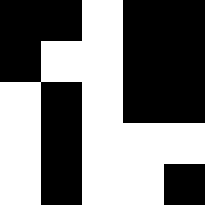[["black", "black", "white", "black", "black"], ["black", "white", "white", "black", "black"], ["white", "black", "white", "black", "black"], ["white", "black", "white", "white", "white"], ["white", "black", "white", "white", "black"]]